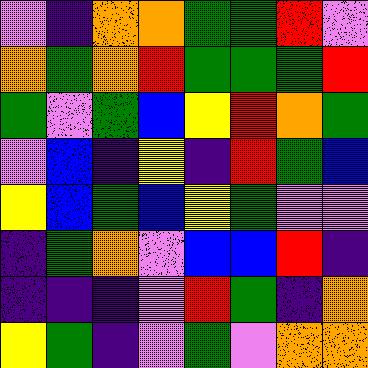[["violet", "indigo", "orange", "orange", "green", "green", "red", "violet"], ["orange", "green", "orange", "red", "green", "green", "green", "red"], ["green", "violet", "green", "blue", "yellow", "red", "orange", "green"], ["violet", "blue", "indigo", "yellow", "indigo", "red", "green", "blue"], ["yellow", "blue", "green", "blue", "yellow", "green", "violet", "violet"], ["indigo", "green", "orange", "violet", "blue", "blue", "red", "indigo"], ["indigo", "indigo", "indigo", "violet", "red", "green", "indigo", "orange"], ["yellow", "green", "indigo", "violet", "green", "violet", "orange", "orange"]]